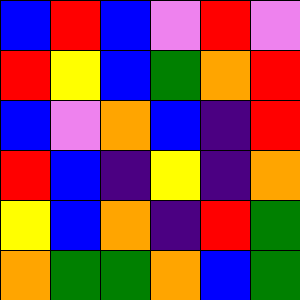[["blue", "red", "blue", "violet", "red", "violet"], ["red", "yellow", "blue", "green", "orange", "red"], ["blue", "violet", "orange", "blue", "indigo", "red"], ["red", "blue", "indigo", "yellow", "indigo", "orange"], ["yellow", "blue", "orange", "indigo", "red", "green"], ["orange", "green", "green", "orange", "blue", "green"]]